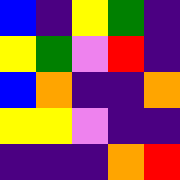[["blue", "indigo", "yellow", "green", "indigo"], ["yellow", "green", "violet", "red", "indigo"], ["blue", "orange", "indigo", "indigo", "orange"], ["yellow", "yellow", "violet", "indigo", "indigo"], ["indigo", "indigo", "indigo", "orange", "red"]]